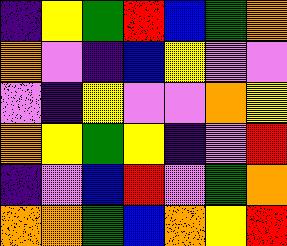[["indigo", "yellow", "green", "red", "blue", "green", "orange"], ["orange", "violet", "indigo", "blue", "yellow", "violet", "violet"], ["violet", "indigo", "yellow", "violet", "violet", "orange", "yellow"], ["orange", "yellow", "green", "yellow", "indigo", "violet", "red"], ["indigo", "violet", "blue", "red", "violet", "green", "orange"], ["orange", "orange", "green", "blue", "orange", "yellow", "red"]]